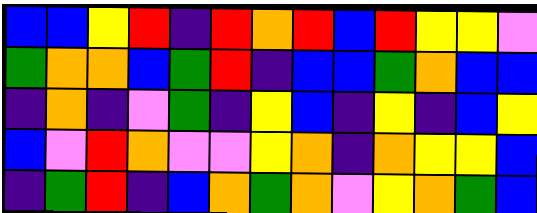[["blue", "blue", "yellow", "red", "indigo", "red", "orange", "red", "blue", "red", "yellow", "yellow", "violet"], ["green", "orange", "orange", "blue", "green", "red", "indigo", "blue", "blue", "green", "orange", "blue", "blue"], ["indigo", "orange", "indigo", "violet", "green", "indigo", "yellow", "blue", "indigo", "yellow", "indigo", "blue", "yellow"], ["blue", "violet", "red", "orange", "violet", "violet", "yellow", "orange", "indigo", "orange", "yellow", "yellow", "blue"], ["indigo", "green", "red", "indigo", "blue", "orange", "green", "orange", "violet", "yellow", "orange", "green", "blue"]]